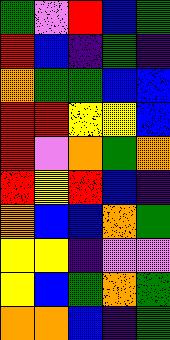[["green", "violet", "red", "blue", "green"], ["red", "blue", "indigo", "green", "indigo"], ["orange", "green", "green", "blue", "blue"], ["red", "red", "yellow", "yellow", "blue"], ["red", "violet", "orange", "green", "orange"], ["red", "yellow", "red", "blue", "indigo"], ["orange", "blue", "blue", "orange", "green"], ["yellow", "yellow", "indigo", "violet", "violet"], ["yellow", "blue", "green", "orange", "green"], ["orange", "orange", "blue", "indigo", "green"]]